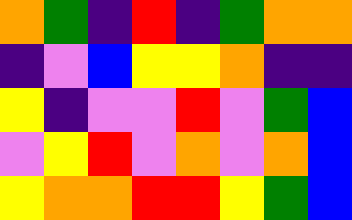[["orange", "green", "indigo", "red", "indigo", "green", "orange", "orange"], ["indigo", "violet", "blue", "yellow", "yellow", "orange", "indigo", "indigo"], ["yellow", "indigo", "violet", "violet", "red", "violet", "green", "blue"], ["violet", "yellow", "red", "violet", "orange", "violet", "orange", "blue"], ["yellow", "orange", "orange", "red", "red", "yellow", "green", "blue"]]